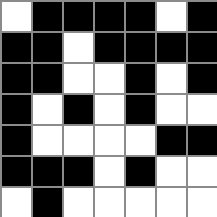[["white", "black", "black", "black", "black", "white", "black"], ["black", "black", "white", "black", "black", "black", "black"], ["black", "black", "white", "white", "black", "white", "black"], ["black", "white", "black", "white", "black", "white", "white"], ["black", "white", "white", "white", "white", "black", "black"], ["black", "black", "black", "white", "black", "white", "white"], ["white", "black", "white", "white", "white", "white", "white"]]